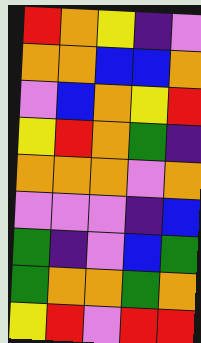[["red", "orange", "yellow", "indigo", "violet"], ["orange", "orange", "blue", "blue", "orange"], ["violet", "blue", "orange", "yellow", "red"], ["yellow", "red", "orange", "green", "indigo"], ["orange", "orange", "orange", "violet", "orange"], ["violet", "violet", "violet", "indigo", "blue"], ["green", "indigo", "violet", "blue", "green"], ["green", "orange", "orange", "green", "orange"], ["yellow", "red", "violet", "red", "red"]]